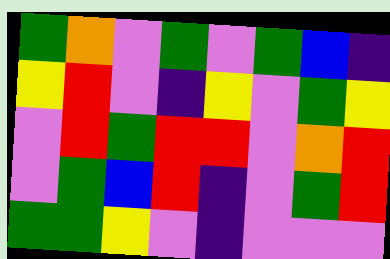[["green", "orange", "violet", "green", "violet", "green", "blue", "indigo"], ["yellow", "red", "violet", "indigo", "yellow", "violet", "green", "yellow"], ["violet", "red", "green", "red", "red", "violet", "orange", "red"], ["violet", "green", "blue", "red", "indigo", "violet", "green", "red"], ["green", "green", "yellow", "violet", "indigo", "violet", "violet", "violet"]]